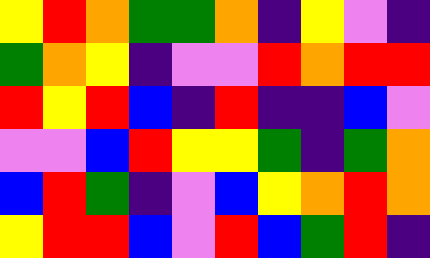[["yellow", "red", "orange", "green", "green", "orange", "indigo", "yellow", "violet", "indigo"], ["green", "orange", "yellow", "indigo", "violet", "violet", "red", "orange", "red", "red"], ["red", "yellow", "red", "blue", "indigo", "red", "indigo", "indigo", "blue", "violet"], ["violet", "violet", "blue", "red", "yellow", "yellow", "green", "indigo", "green", "orange"], ["blue", "red", "green", "indigo", "violet", "blue", "yellow", "orange", "red", "orange"], ["yellow", "red", "red", "blue", "violet", "red", "blue", "green", "red", "indigo"]]